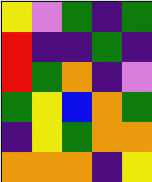[["yellow", "violet", "green", "indigo", "green"], ["red", "indigo", "indigo", "green", "indigo"], ["red", "green", "orange", "indigo", "violet"], ["green", "yellow", "blue", "orange", "green"], ["indigo", "yellow", "green", "orange", "orange"], ["orange", "orange", "orange", "indigo", "yellow"]]